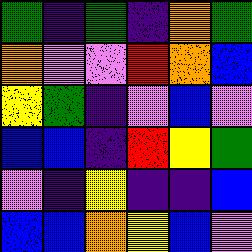[["green", "indigo", "green", "indigo", "orange", "green"], ["orange", "violet", "violet", "red", "orange", "blue"], ["yellow", "green", "indigo", "violet", "blue", "violet"], ["blue", "blue", "indigo", "red", "yellow", "green"], ["violet", "indigo", "yellow", "indigo", "indigo", "blue"], ["blue", "blue", "orange", "yellow", "blue", "violet"]]